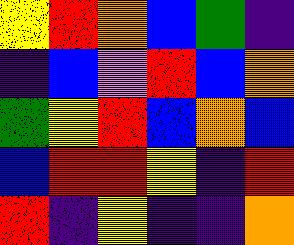[["yellow", "red", "orange", "blue", "green", "indigo"], ["indigo", "blue", "violet", "red", "blue", "orange"], ["green", "yellow", "red", "blue", "orange", "blue"], ["blue", "red", "red", "yellow", "indigo", "red"], ["red", "indigo", "yellow", "indigo", "indigo", "orange"]]